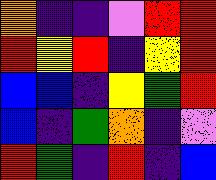[["orange", "indigo", "indigo", "violet", "red", "red"], ["red", "yellow", "red", "indigo", "yellow", "red"], ["blue", "blue", "indigo", "yellow", "green", "red"], ["blue", "indigo", "green", "orange", "indigo", "violet"], ["red", "green", "indigo", "red", "indigo", "blue"]]